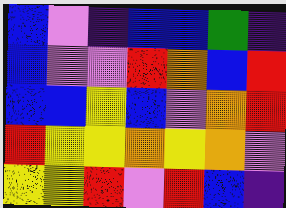[["blue", "violet", "indigo", "blue", "blue", "green", "indigo"], ["blue", "violet", "violet", "red", "orange", "blue", "red"], ["blue", "blue", "yellow", "blue", "violet", "orange", "red"], ["red", "yellow", "yellow", "orange", "yellow", "orange", "violet"], ["yellow", "yellow", "red", "violet", "red", "blue", "indigo"]]